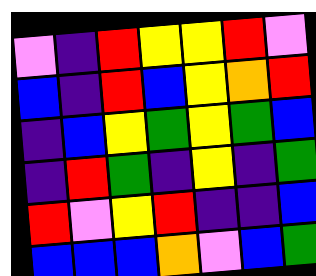[["violet", "indigo", "red", "yellow", "yellow", "red", "violet"], ["blue", "indigo", "red", "blue", "yellow", "orange", "red"], ["indigo", "blue", "yellow", "green", "yellow", "green", "blue"], ["indigo", "red", "green", "indigo", "yellow", "indigo", "green"], ["red", "violet", "yellow", "red", "indigo", "indigo", "blue"], ["blue", "blue", "blue", "orange", "violet", "blue", "green"]]